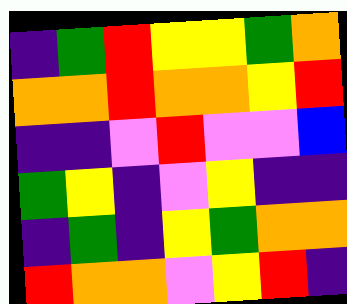[["indigo", "green", "red", "yellow", "yellow", "green", "orange"], ["orange", "orange", "red", "orange", "orange", "yellow", "red"], ["indigo", "indigo", "violet", "red", "violet", "violet", "blue"], ["green", "yellow", "indigo", "violet", "yellow", "indigo", "indigo"], ["indigo", "green", "indigo", "yellow", "green", "orange", "orange"], ["red", "orange", "orange", "violet", "yellow", "red", "indigo"]]